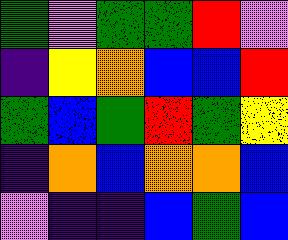[["green", "violet", "green", "green", "red", "violet"], ["indigo", "yellow", "orange", "blue", "blue", "red"], ["green", "blue", "green", "red", "green", "yellow"], ["indigo", "orange", "blue", "orange", "orange", "blue"], ["violet", "indigo", "indigo", "blue", "green", "blue"]]